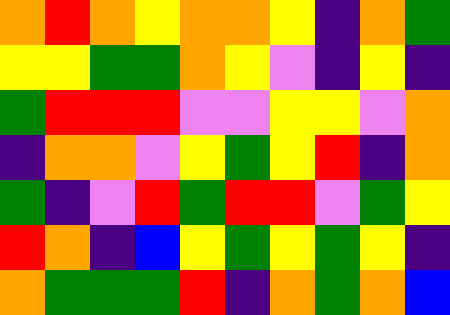[["orange", "red", "orange", "yellow", "orange", "orange", "yellow", "indigo", "orange", "green"], ["yellow", "yellow", "green", "green", "orange", "yellow", "violet", "indigo", "yellow", "indigo"], ["green", "red", "red", "red", "violet", "violet", "yellow", "yellow", "violet", "orange"], ["indigo", "orange", "orange", "violet", "yellow", "green", "yellow", "red", "indigo", "orange"], ["green", "indigo", "violet", "red", "green", "red", "red", "violet", "green", "yellow"], ["red", "orange", "indigo", "blue", "yellow", "green", "yellow", "green", "yellow", "indigo"], ["orange", "green", "green", "green", "red", "indigo", "orange", "green", "orange", "blue"]]